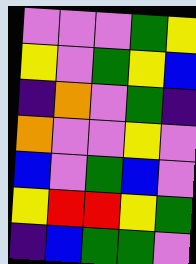[["violet", "violet", "violet", "green", "yellow"], ["yellow", "violet", "green", "yellow", "blue"], ["indigo", "orange", "violet", "green", "indigo"], ["orange", "violet", "violet", "yellow", "violet"], ["blue", "violet", "green", "blue", "violet"], ["yellow", "red", "red", "yellow", "green"], ["indigo", "blue", "green", "green", "violet"]]